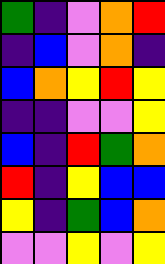[["green", "indigo", "violet", "orange", "red"], ["indigo", "blue", "violet", "orange", "indigo"], ["blue", "orange", "yellow", "red", "yellow"], ["indigo", "indigo", "violet", "violet", "yellow"], ["blue", "indigo", "red", "green", "orange"], ["red", "indigo", "yellow", "blue", "blue"], ["yellow", "indigo", "green", "blue", "orange"], ["violet", "violet", "yellow", "violet", "yellow"]]